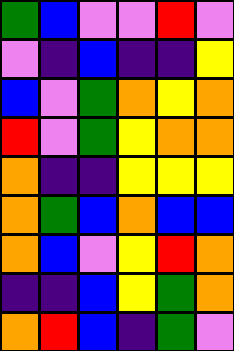[["green", "blue", "violet", "violet", "red", "violet"], ["violet", "indigo", "blue", "indigo", "indigo", "yellow"], ["blue", "violet", "green", "orange", "yellow", "orange"], ["red", "violet", "green", "yellow", "orange", "orange"], ["orange", "indigo", "indigo", "yellow", "yellow", "yellow"], ["orange", "green", "blue", "orange", "blue", "blue"], ["orange", "blue", "violet", "yellow", "red", "orange"], ["indigo", "indigo", "blue", "yellow", "green", "orange"], ["orange", "red", "blue", "indigo", "green", "violet"]]